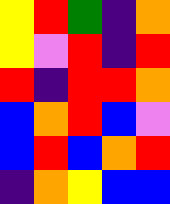[["yellow", "red", "green", "indigo", "orange"], ["yellow", "violet", "red", "indigo", "red"], ["red", "indigo", "red", "red", "orange"], ["blue", "orange", "red", "blue", "violet"], ["blue", "red", "blue", "orange", "red"], ["indigo", "orange", "yellow", "blue", "blue"]]